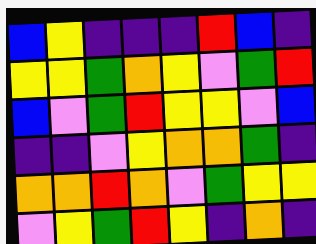[["blue", "yellow", "indigo", "indigo", "indigo", "red", "blue", "indigo"], ["yellow", "yellow", "green", "orange", "yellow", "violet", "green", "red"], ["blue", "violet", "green", "red", "yellow", "yellow", "violet", "blue"], ["indigo", "indigo", "violet", "yellow", "orange", "orange", "green", "indigo"], ["orange", "orange", "red", "orange", "violet", "green", "yellow", "yellow"], ["violet", "yellow", "green", "red", "yellow", "indigo", "orange", "indigo"]]